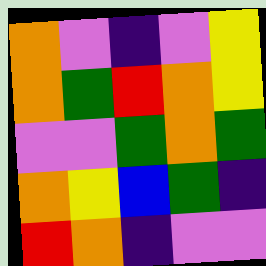[["orange", "violet", "indigo", "violet", "yellow"], ["orange", "green", "red", "orange", "yellow"], ["violet", "violet", "green", "orange", "green"], ["orange", "yellow", "blue", "green", "indigo"], ["red", "orange", "indigo", "violet", "violet"]]